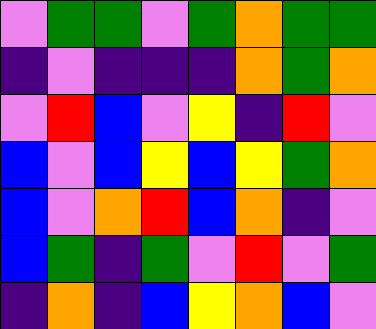[["violet", "green", "green", "violet", "green", "orange", "green", "green"], ["indigo", "violet", "indigo", "indigo", "indigo", "orange", "green", "orange"], ["violet", "red", "blue", "violet", "yellow", "indigo", "red", "violet"], ["blue", "violet", "blue", "yellow", "blue", "yellow", "green", "orange"], ["blue", "violet", "orange", "red", "blue", "orange", "indigo", "violet"], ["blue", "green", "indigo", "green", "violet", "red", "violet", "green"], ["indigo", "orange", "indigo", "blue", "yellow", "orange", "blue", "violet"]]